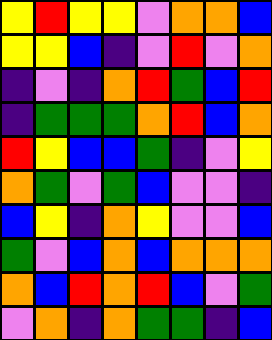[["yellow", "red", "yellow", "yellow", "violet", "orange", "orange", "blue"], ["yellow", "yellow", "blue", "indigo", "violet", "red", "violet", "orange"], ["indigo", "violet", "indigo", "orange", "red", "green", "blue", "red"], ["indigo", "green", "green", "green", "orange", "red", "blue", "orange"], ["red", "yellow", "blue", "blue", "green", "indigo", "violet", "yellow"], ["orange", "green", "violet", "green", "blue", "violet", "violet", "indigo"], ["blue", "yellow", "indigo", "orange", "yellow", "violet", "violet", "blue"], ["green", "violet", "blue", "orange", "blue", "orange", "orange", "orange"], ["orange", "blue", "red", "orange", "red", "blue", "violet", "green"], ["violet", "orange", "indigo", "orange", "green", "green", "indigo", "blue"]]